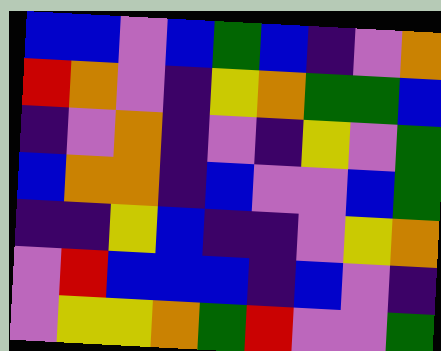[["blue", "blue", "violet", "blue", "green", "blue", "indigo", "violet", "orange"], ["red", "orange", "violet", "indigo", "yellow", "orange", "green", "green", "blue"], ["indigo", "violet", "orange", "indigo", "violet", "indigo", "yellow", "violet", "green"], ["blue", "orange", "orange", "indigo", "blue", "violet", "violet", "blue", "green"], ["indigo", "indigo", "yellow", "blue", "indigo", "indigo", "violet", "yellow", "orange"], ["violet", "red", "blue", "blue", "blue", "indigo", "blue", "violet", "indigo"], ["violet", "yellow", "yellow", "orange", "green", "red", "violet", "violet", "green"]]